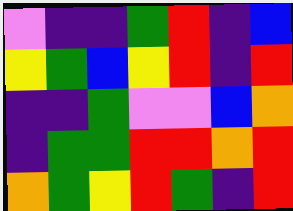[["violet", "indigo", "indigo", "green", "red", "indigo", "blue"], ["yellow", "green", "blue", "yellow", "red", "indigo", "red"], ["indigo", "indigo", "green", "violet", "violet", "blue", "orange"], ["indigo", "green", "green", "red", "red", "orange", "red"], ["orange", "green", "yellow", "red", "green", "indigo", "red"]]